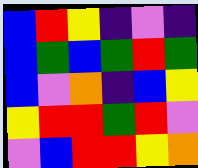[["blue", "red", "yellow", "indigo", "violet", "indigo"], ["blue", "green", "blue", "green", "red", "green"], ["blue", "violet", "orange", "indigo", "blue", "yellow"], ["yellow", "red", "red", "green", "red", "violet"], ["violet", "blue", "red", "red", "yellow", "orange"]]